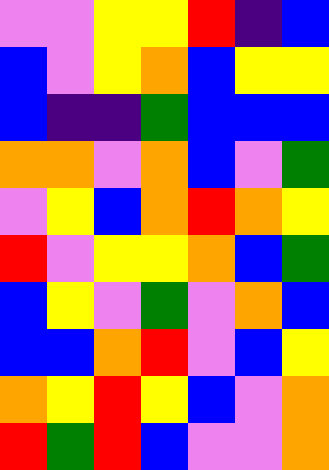[["violet", "violet", "yellow", "yellow", "red", "indigo", "blue"], ["blue", "violet", "yellow", "orange", "blue", "yellow", "yellow"], ["blue", "indigo", "indigo", "green", "blue", "blue", "blue"], ["orange", "orange", "violet", "orange", "blue", "violet", "green"], ["violet", "yellow", "blue", "orange", "red", "orange", "yellow"], ["red", "violet", "yellow", "yellow", "orange", "blue", "green"], ["blue", "yellow", "violet", "green", "violet", "orange", "blue"], ["blue", "blue", "orange", "red", "violet", "blue", "yellow"], ["orange", "yellow", "red", "yellow", "blue", "violet", "orange"], ["red", "green", "red", "blue", "violet", "violet", "orange"]]